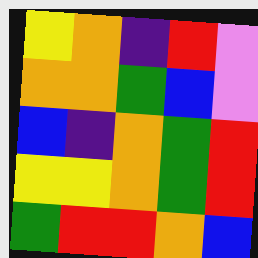[["yellow", "orange", "indigo", "red", "violet"], ["orange", "orange", "green", "blue", "violet"], ["blue", "indigo", "orange", "green", "red"], ["yellow", "yellow", "orange", "green", "red"], ["green", "red", "red", "orange", "blue"]]